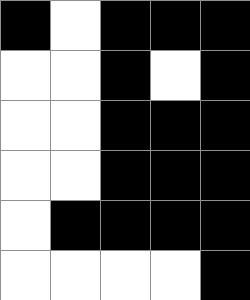[["black", "white", "black", "black", "black"], ["white", "white", "black", "white", "black"], ["white", "white", "black", "black", "black"], ["white", "white", "black", "black", "black"], ["white", "black", "black", "black", "black"], ["white", "white", "white", "white", "black"]]